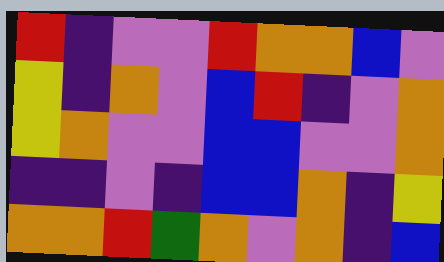[["red", "indigo", "violet", "violet", "red", "orange", "orange", "blue", "violet"], ["yellow", "indigo", "orange", "violet", "blue", "red", "indigo", "violet", "orange"], ["yellow", "orange", "violet", "violet", "blue", "blue", "violet", "violet", "orange"], ["indigo", "indigo", "violet", "indigo", "blue", "blue", "orange", "indigo", "yellow"], ["orange", "orange", "red", "green", "orange", "violet", "orange", "indigo", "blue"]]